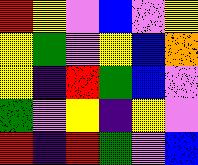[["red", "yellow", "violet", "blue", "violet", "yellow"], ["yellow", "green", "violet", "yellow", "blue", "orange"], ["yellow", "indigo", "red", "green", "blue", "violet"], ["green", "violet", "yellow", "indigo", "yellow", "violet"], ["red", "indigo", "red", "green", "violet", "blue"]]